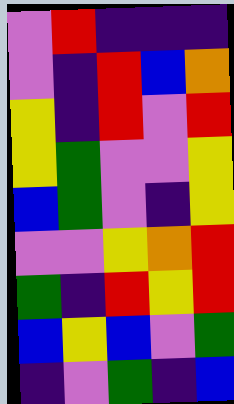[["violet", "red", "indigo", "indigo", "indigo"], ["violet", "indigo", "red", "blue", "orange"], ["yellow", "indigo", "red", "violet", "red"], ["yellow", "green", "violet", "violet", "yellow"], ["blue", "green", "violet", "indigo", "yellow"], ["violet", "violet", "yellow", "orange", "red"], ["green", "indigo", "red", "yellow", "red"], ["blue", "yellow", "blue", "violet", "green"], ["indigo", "violet", "green", "indigo", "blue"]]